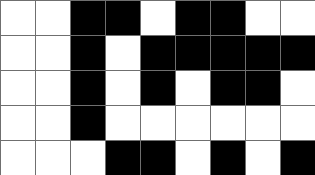[["white", "white", "black", "black", "white", "black", "black", "white", "white"], ["white", "white", "black", "white", "black", "black", "black", "black", "black"], ["white", "white", "black", "white", "black", "white", "black", "black", "white"], ["white", "white", "black", "white", "white", "white", "white", "white", "white"], ["white", "white", "white", "black", "black", "white", "black", "white", "black"]]